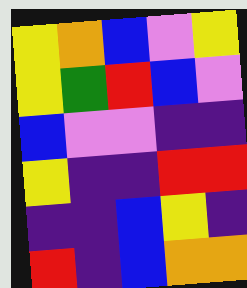[["yellow", "orange", "blue", "violet", "yellow"], ["yellow", "green", "red", "blue", "violet"], ["blue", "violet", "violet", "indigo", "indigo"], ["yellow", "indigo", "indigo", "red", "red"], ["indigo", "indigo", "blue", "yellow", "indigo"], ["red", "indigo", "blue", "orange", "orange"]]